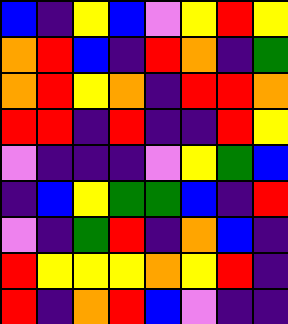[["blue", "indigo", "yellow", "blue", "violet", "yellow", "red", "yellow"], ["orange", "red", "blue", "indigo", "red", "orange", "indigo", "green"], ["orange", "red", "yellow", "orange", "indigo", "red", "red", "orange"], ["red", "red", "indigo", "red", "indigo", "indigo", "red", "yellow"], ["violet", "indigo", "indigo", "indigo", "violet", "yellow", "green", "blue"], ["indigo", "blue", "yellow", "green", "green", "blue", "indigo", "red"], ["violet", "indigo", "green", "red", "indigo", "orange", "blue", "indigo"], ["red", "yellow", "yellow", "yellow", "orange", "yellow", "red", "indigo"], ["red", "indigo", "orange", "red", "blue", "violet", "indigo", "indigo"]]